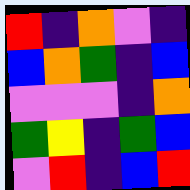[["red", "indigo", "orange", "violet", "indigo"], ["blue", "orange", "green", "indigo", "blue"], ["violet", "violet", "violet", "indigo", "orange"], ["green", "yellow", "indigo", "green", "blue"], ["violet", "red", "indigo", "blue", "red"]]